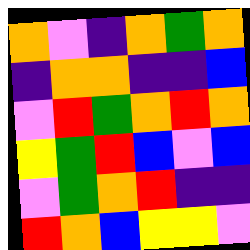[["orange", "violet", "indigo", "orange", "green", "orange"], ["indigo", "orange", "orange", "indigo", "indigo", "blue"], ["violet", "red", "green", "orange", "red", "orange"], ["yellow", "green", "red", "blue", "violet", "blue"], ["violet", "green", "orange", "red", "indigo", "indigo"], ["red", "orange", "blue", "yellow", "yellow", "violet"]]